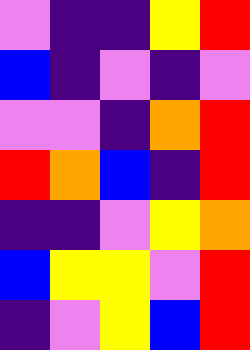[["violet", "indigo", "indigo", "yellow", "red"], ["blue", "indigo", "violet", "indigo", "violet"], ["violet", "violet", "indigo", "orange", "red"], ["red", "orange", "blue", "indigo", "red"], ["indigo", "indigo", "violet", "yellow", "orange"], ["blue", "yellow", "yellow", "violet", "red"], ["indigo", "violet", "yellow", "blue", "red"]]